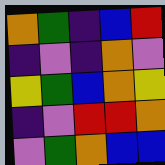[["orange", "green", "indigo", "blue", "red"], ["indigo", "violet", "indigo", "orange", "violet"], ["yellow", "green", "blue", "orange", "yellow"], ["indigo", "violet", "red", "red", "orange"], ["violet", "green", "orange", "blue", "blue"]]